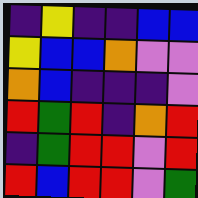[["indigo", "yellow", "indigo", "indigo", "blue", "blue"], ["yellow", "blue", "blue", "orange", "violet", "violet"], ["orange", "blue", "indigo", "indigo", "indigo", "violet"], ["red", "green", "red", "indigo", "orange", "red"], ["indigo", "green", "red", "red", "violet", "red"], ["red", "blue", "red", "red", "violet", "green"]]